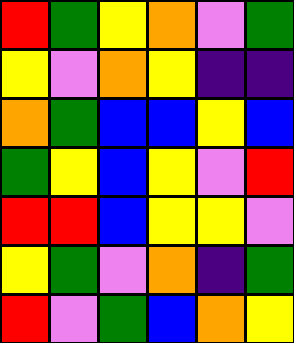[["red", "green", "yellow", "orange", "violet", "green"], ["yellow", "violet", "orange", "yellow", "indigo", "indigo"], ["orange", "green", "blue", "blue", "yellow", "blue"], ["green", "yellow", "blue", "yellow", "violet", "red"], ["red", "red", "blue", "yellow", "yellow", "violet"], ["yellow", "green", "violet", "orange", "indigo", "green"], ["red", "violet", "green", "blue", "orange", "yellow"]]